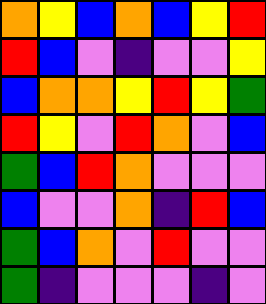[["orange", "yellow", "blue", "orange", "blue", "yellow", "red"], ["red", "blue", "violet", "indigo", "violet", "violet", "yellow"], ["blue", "orange", "orange", "yellow", "red", "yellow", "green"], ["red", "yellow", "violet", "red", "orange", "violet", "blue"], ["green", "blue", "red", "orange", "violet", "violet", "violet"], ["blue", "violet", "violet", "orange", "indigo", "red", "blue"], ["green", "blue", "orange", "violet", "red", "violet", "violet"], ["green", "indigo", "violet", "violet", "violet", "indigo", "violet"]]